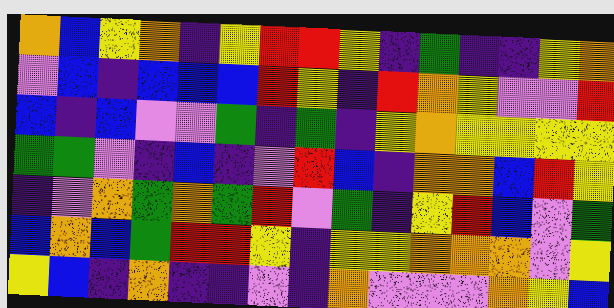[["orange", "blue", "yellow", "orange", "indigo", "yellow", "red", "red", "yellow", "indigo", "green", "indigo", "indigo", "yellow", "orange"], ["violet", "blue", "indigo", "blue", "blue", "blue", "red", "yellow", "indigo", "red", "orange", "yellow", "violet", "violet", "red"], ["blue", "indigo", "blue", "violet", "violet", "green", "indigo", "green", "indigo", "yellow", "orange", "yellow", "yellow", "yellow", "yellow"], ["green", "green", "violet", "indigo", "blue", "indigo", "violet", "red", "blue", "indigo", "orange", "orange", "blue", "red", "yellow"], ["indigo", "violet", "orange", "green", "orange", "green", "red", "violet", "green", "indigo", "yellow", "red", "blue", "violet", "green"], ["blue", "orange", "blue", "green", "red", "red", "yellow", "indigo", "yellow", "yellow", "orange", "orange", "orange", "violet", "yellow"], ["yellow", "blue", "indigo", "orange", "indigo", "indigo", "violet", "indigo", "orange", "violet", "violet", "violet", "orange", "yellow", "blue"]]